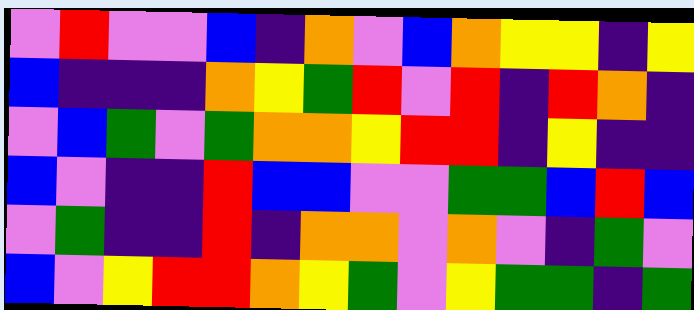[["violet", "red", "violet", "violet", "blue", "indigo", "orange", "violet", "blue", "orange", "yellow", "yellow", "indigo", "yellow"], ["blue", "indigo", "indigo", "indigo", "orange", "yellow", "green", "red", "violet", "red", "indigo", "red", "orange", "indigo"], ["violet", "blue", "green", "violet", "green", "orange", "orange", "yellow", "red", "red", "indigo", "yellow", "indigo", "indigo"], ["blue", "violet", "indigo", "indigo", "red", "blue", "blue", "violet", "violet", "green", "green", "blue", "red", "blue"], ["violet", "green", "indigo", "indigo", "red", "indigo", "orange", "orange", "violet", "orange", "violet", "indigo", "green", "violet"], ["blue", "violet", "yellow", "red", "red", "orange", "yellow", "green", "violet", "yellow", "green", "green", "indigo", "green"]]